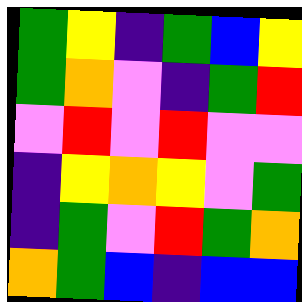[["green", "yellow", "indigo", "green", "blue", "yellow"], ["green", "orange", "violet", "indigo", "green", "red"], ["violet", "red", "violet", "red", "violet", "violet"], ["indigo", "yellow", "orange", "yellow", "violet", "green"], ["indigo", "green", "violet", "red", "green", "orange"], ["orange", "green", "blue", "indigo", "blue", "blue"]]